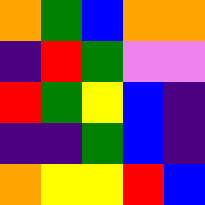[["orange", "green", "blue", "orange", "orange"], ["indigo", "red", "green", "violet", "violet"], ["red", "green", "yellow", "blue", "indigo"], ["indigo", "indigo", "green", "blue", "indigo"], ["orange", "yellow", "yellow", "red", "blue"]]